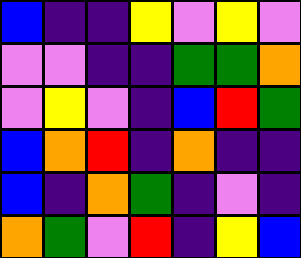[["blue", "indigo", "indigo", "yellow", "violet", "yellow", "violet"], ["violet", "violet", "indigo", "indigo", "green", "green", "orange"], ["violet", "yellow", "violet", "indigo", "blue", "red", "green"], ["blue", "orange", "red", "indigo", "orange", "indigo", "indigo"], ["blue", "indigo", "orange", "green", "indigo", "violet", "indigo"], ["orange", "green", "violet", "red", "indigo", "yellow", "blue"]]